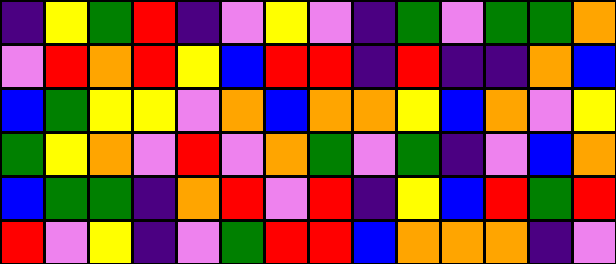[["indigo", "yellow", "green", "red", "indigo", "violet", "yellow", "violet", "indigo", "green", "violet", "green", "green", "orange"], ["violet", "red", "orange", "red", "yellow", "blue", "red", "red", "indigo", "red", "indigo", "indigo", "orange", "blue"], ["blue", "green", "yellow", "yellow", "violet", "orange", "blue", "orange", "orange", "yellow", "blue", "orange", "violet", "yellow"], ["green", "yellow", "orange", "violet", "red", "violet", "orange", "green", "violet", "green", "indigo", "violet", "blue", "orange"], ["blue", "green", "green", "indigo", "orange", "red", "violet", "red", "indigo", "yellow", "blue", "red", "green", "red"], ["red", "violet", "yellow", "indigo", "violet", "green", "red", "red", "blue", "orange", "orange", "orange", "indigo", "violet"]]